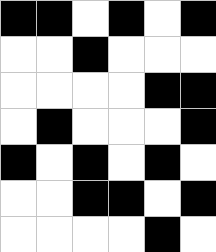[["black", "black", "white", "black", "white", "black"], ["white", "white", "black", "white", "white", "white"], ["white", "white", "white", "white", "black", "black"], ["white", "black", "white", "white", "white", "black"], ["black", "white", "black", "white", "black", "white"], ["white", "white", "black", "black", "white", "black"], ["white", "white", "white", "white", "black", "white"]]